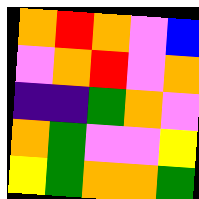[["orange", "red", "orange", "violet", "blue"], ["violet", "orange", "red", "violet", "orange"], ["indigo", "indigo", "green", "orange", "violet"], ["orange", "green", "violet", "violet", "yellow"], ["yellow", "green", "orange", "orange", "green"]]